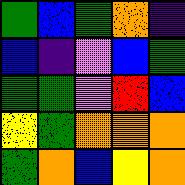[["green", "blue", "green", "orange", "indigo"], ["blue", "indigo", "violet", "blue", "green"], ["green", "green", "violet", "red", "blue"], ["yellow", "green", "orange", "orange", "orange"], ["green", "orange", "blue", "yellow", "orange"]]